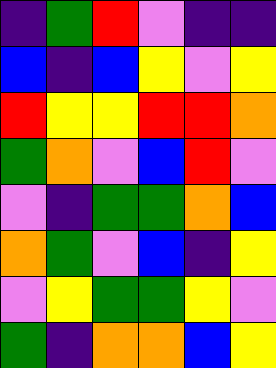[["indigo", "green", "red", "violet", "indigo", "indigo"], ["blue", "indigo", "blue", "yellow", "violet", "yellow"], ["red", "yellow", "yellow", "red", "red", "orange"], ["green", "orange", "violet", "blue", "red", "violet"], ["violet", "indigo", "green", "green", "orange", "blue"], ["orange", "green", "violet", "blue", "indigo", "yellow"], ["violet", "yellow", "green", "green", "yellow", "violet"], ["green", "indigo", "orange", "orange", "blue", "yellow"]]